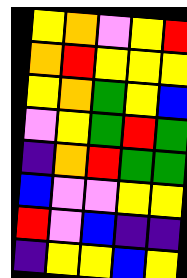[["yellow", "orange", "violet", "yellow", "red"], ["orange", "red", "yellow", "yellow", "yellow"], ["yellow", "orange", "green", "yellow", "blue"], ["violet", "yellow", "green", "red", "green"], ["indigo", "orange", "red", "green", "green"], ["blue", "violet", "violet", "yellow", "yellow"], ["red", "violet", "blue", "indigo", "indigo"], ["indigo", "yellow", "yellow", "blue", "yellow"]]